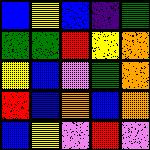[["blue", "yellow", "blue", "indigo", "green"], ["green", "green", "red", "yellow", "orange"], ["yellow", "blue", "violet", "green", "orange"], ["red", "blue", "orange", "blue", "orange"], ["blue", "yellow", "violet", "red", "violet"]]